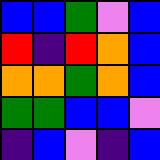[["blue", "blue", "green", "violet", "blue"], ["red", "indigo", "red", "orange", "blue"], ["orange", "orange", "green", "orange", "blue"], ["green", "green", "blue", "blue", "violet"], ["indigo", "blue", "violet", "indigo", "blue"]]